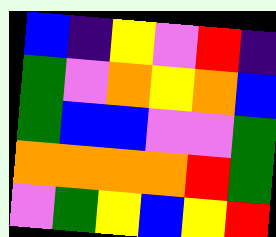[["blue", "indigo", "yellow", "violet", "red", "indigo"], ["green", "violet", "orange", "yellow", "orange", "blue"], ["green", "blue", "blue", "violet", "violet", "green"], ["orange", "orange", "orange", "orange", "red", "green"], ["violet", "green", "yellow", "blue", "yellow", "red"]]